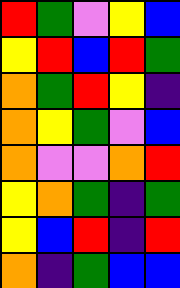[["red", "green", "violet", "yellow", "blue"], ["yellow", "red", "blue", "red", "green"], ["orange", "green", "red", "yellow", "indigo"], ["orange", "yellow", "green", "violet", "blue"], ["orange", "violet", "violet", "orange", "red"], ["yellow", "orange", "green", "indigo", "green"], ["yellow", "blue", "red", "indigo", "red"], ["orange", "indigo", "green", "blue", "blue"]]